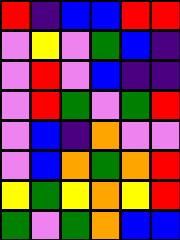[["red", "indigo", "blue", "blue", "red", "red"], ["violet", "yellow", "violet", "green", "blue", "indigo"], ["violet", "red", "violet", "blue", "indigo", "indigo"], ["violet", "red", "green", "violet", "green", "red"], ["violet", "blue", "indigo", "orange", "violet", "violet"], ["violet", "blue", "orange", "green", "orange", "red"], ["yellow", "green", "yellow", "orange", "yellow", "red"], ["green", "violet", "green", "orange", "blue", "blue"]]